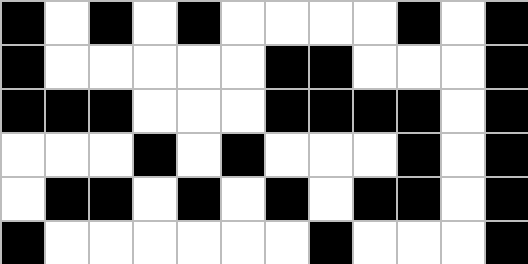[["black", "white", "black", "white", "black", "white", "white", "white", "white", "black", "white", "black"], ["black", "white", "white", "white", "white", "white", "black", "black", "white", "white", "white", "black"], ["black", "black", "black", "white", "white", "white", "black", "black", "black", "black", "white", "black"], ["white", "white", "white", "black", "white", "black", "white", "white", "white", "black", "white", "black"], ["white", "black", "black", "white", "black", "white", "black", "white", "black", "black", "white", "black"], ["black", "white", "white", "white", "white", "white", "white", "black", "white", "white", "white", "black"]]